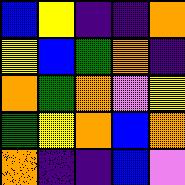[["blue", "yellow", "indigo", "indigo", "orange"], ["yellow", "blue", "green", "orange", "indigo"], ["orange", "green", "orange", "violet", "yellow"], ["green", "yellow", "orange", "blue", "orange"], ["orange", "indigo", "indigo", "blue", "violet"]]